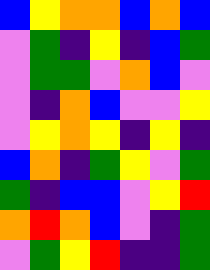[["blue", "yellow", "orange", "orange", "blue", "orange", "blue"], ["violet", "green", "indigo", "yellow", "indigo", "blue", "green"], ["violet", "green", "green", "violet", "orange", "blue", "violet"], ["violet", "indigo", "orange", "blue", "violet", "violet", "yellow"], ["violet", "yellow", "orange", "yellow", "indigo", "yellow", "indigo"], ["blue", "orange", "indigo", "green", "yellow", "violet", "green"], ["green", "indigo", "blue", "blue", "violet", "yellow", "red"], ["orange", "red", "orange", "blue", "violet", "indigo", "green"], ["violet", "green", "yellow", "red", "indigo", "indigo", "green"]]